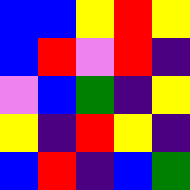[["blue", "blue", "yellow", "red", "yellow"], ["blue", "red", "violet", "red", "indigo"], ["violet", "blue", "green", "indigo", "yellow"], ["yellow", "indigo", "red", "yellow", "indigo"], ["blue", "red", "indigo", "blue", "green"]]